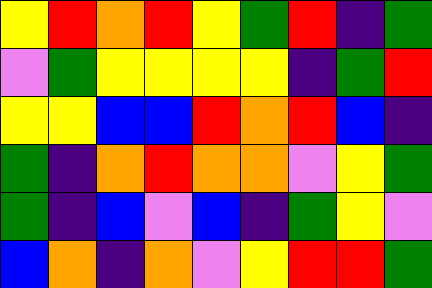[["yellow", "red", "orange", "red", "yellow", "green", "red", "indigo", "green"], ["violet", "green", "yellow", "yellow", "yellow", "yellow", "indigo", "green", "red"], ["yellow", "yellow", "blue", "blue", "red", "orange", "red", "blue", "indigo"], ["green", "indigo", "orange", "red", "orange", "orange", "violet", "yellow", "green"], ["green", "indigo", "blue", "violet", "blue", "indigo", "green", "yellow", "violet"], ["blue", "orange", "indigo", "orange", "violet", "yellow", "red", "red", "green"]]